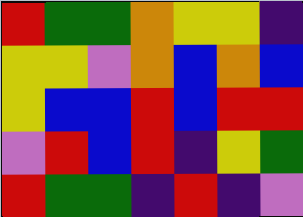[["red", "green", "green", "orange", "yellow", "yellow", "indigo"], ["yellow", "yellow", "violet", "orange", "blue", "orange", "blue"], ["yellow", "blue", "blue", "red", "blue", "red", "red"], ["violet", "red", "blue", "red", "indigo", "yellow", "green"], ["red", "green", "green", "indigo", "red", "indigo", "violet"]]